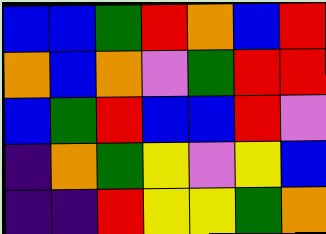[["blue", "blue", "green", "red", "orange", "blue", "red"], ["orange", "blue", "orange", "violet", "green", "red", "red"], ["blue", "green", "red", "blue", "blue", "red", "violet"], ["indigo", "orange", "green", "yellow", "violet", "yellow", "blue"], ["indigo", "indigo", "red", "yellow", "yellow", "green", "orange"]]